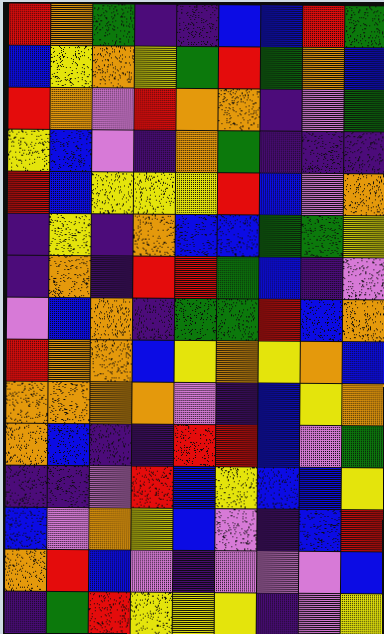[["red", "orange", "green", "indigo", "indigo", "blue", "blue", "red", "green"], ["blue", "yellow", "orange", "yellow", "green", "red", "green", "orange", "blue"], ["red", "orange", "violet", "red", "orange", "orange", "indigo", "violet", "green"], ["yellow", "blue", "violet", "indigo", "orange", "green", "indigo", "indigo", "indigo"], ["red", "blue", "yellow", "yellow", "yellow", "red", "blue", "violet", "orange"], ["indigo", "yellow", "indigo", "orange", "blue", "blue", "green", "green", "yellow"], ["indigo", "orange", "indigo", "red", "red", "green", "blue", "indigo", "violet"], ["violet", "blue", "orange", "indigo", "green", "green", "red", "blue", "orange"], ["red", "orange", "orange", "blue", "yellow", "orange", "yellow", "orange", "blue"], ["orange", "orange", "orange", "orange", "violet", "indigo", "blue", "yellow", "orange"], ["orange", "blue", "indigo", "indigo", "red", "red", "blue", "violet", "green"], ["indigo", "indigo", "violet", "red", "blue", "yellow", "blue", "blue", "yellow"], ["blue", "violet", "orange", "yellow", "blue", "violet", "indigo", "blue", "red"], ["orange", "red", "blue", "violet", "indigo", "violet", "violet", "violet", "blue"], ["indigo", "green", "red", "yellow", "yellow", "yellow", "indigo", "violet", "yellow"]]